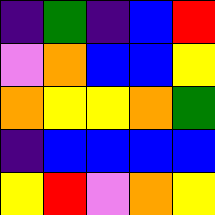[["indigo", "green", "indigo", "blue", "red"], ["violet", "orange", "blue", "blue", "yellow"], ["orange", "yellow", "yellow", "orange", "green"], ["indigo", "blue", "blue", "blue", "blue"], ["yellow", "red", "violet", "orange", "yellow"]]